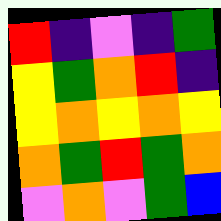[["red", "indigo", "violet", "indigo", "green"], ["yellow", "green", "orange", "red", "indigo"], ["yellow", "orange", "yellow", "orange", "yellow"], ["orange", "green", "red", "green", "orange"], ["violet", "orange", "violet", "green", "blue"]]